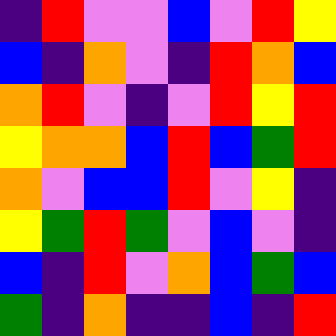[["indigo", "red", "violet", "violet", "blue", "violet", "red", "yellow"], ["blue", "indigo", "orange", "violet", "indigo", "red", "orange", "blue"], ["orange", "red", "violet", "indigo", "violet", "red", "yellow", "red"], ["yellow", "orange", "orange", "blue", "red", "blue", "green", "red"], ["orange", "violet", "blue", "blue", "red", "violet", "yellow", "indigo"], ["yellow", "green", "red", "green", "violet", "blue", "violet", "indigo"], ["blue", "indigo", "red", "violet", "orange", "blue", "green", "blue"], ["green", "indigo", "orange", "indigo", "indigo", "blue", "indigo", "red"]]